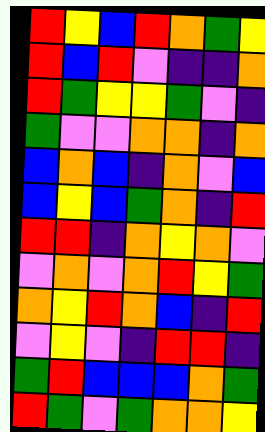[["red", "yellow", "blue", "red", "orange", "green", "yellow"], ["red", "blue", "red", "violet", "indigo", "indigo", "orange"], ["red", "green", "yellow", "yellow", "green", "violet", "indigo"], ["green", "violet", "violet", "orange", "orange", "indigo", "orange"], ["blue", "orange", "blue", "indigo", "orange", "violet", "blue"], ["blue", "yellow", "blue", "green", "orange", "indigo", "red"], ["red", "red", "indigo", "orange", "yellow", "orange", "violet"], ["violet", "orange", "violet", "orange", "red", "yellow", "green"], ["orange", "yellow", "red", "orange", "blue", "indigo", "red"], ["violet", "yellow", "violet", "indigo", "red", "red", "indigo"], ["green", "red", "blue", "blue", "blue", "orange", "green"], ["red", "green", "violet", "green", "orange", "orange", "yellow"]]